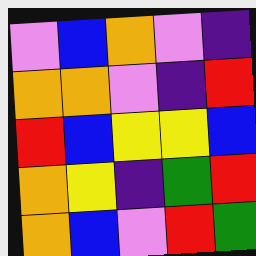[["violet", "blue", "orange", "violet", "indigo"], ["orange", "orange", "violet", "indigo", "red"], ["red", "blue", "yellow", "yellow", "blue"], ["orange", "yellow", "indigo", "green", "red"], ["orange", "blue", "violet", "red", "green"]]